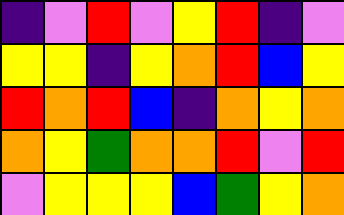[["indigo", "violet", "red", "violet", "yellow", "red", "indigo", "violet"], ["yellow", "yellow", "indigo", "yellow", "orange", "red", "blue", "yellow"], ["red", "orange", "red", "blue", "indigo", "orange", "yellow", "orange"], ["orange", "yellow", "green", "orange", "orange", "red", "violet", "red"], ["violet", "yellow", "yellow", "yellow", "blue", "green", "yellow", "orange"]]